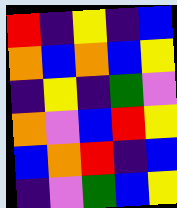[["red", "indigo", "yellow", "indigo", "blue"], ["orange", "blue", "orange", "blue", "yellow"], ["indigo", "yellow", "indigo", "green", "violet"], ["orange", "violet", "blue", "red", "yellow"], ["blue", "orange", "red", "indigo", "blue"], ["indigo", "violet", "green", "blue", "yellow"]]